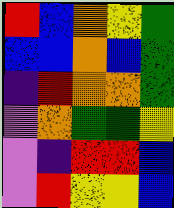[["red", "blue", "orange", "yellow", "green"], ["blue", "blue", "orange", "blue", "green"], ["indigo", "red", "orange", "orange", "green"], ["violet", "orange", "green", "green", "yellow"], ["violet", "indigo", "red", "red", "blue"], ["violet", "red", "yellow", "yellow", "blue"]]